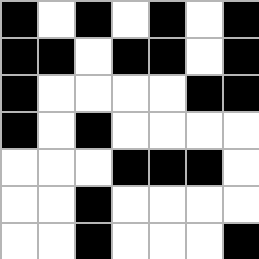[["black", "white", "black", "white", "black", "white", "black"], ["black", "black", "white", "black", "black", "white", "black"], ["black", "white", "white", "white", "white", "black", "black"], ["black", "white", "black", "white", "white", "white", "white"], ["white", "white", "white", "black", "black", "black", "white"], ["white", "white", "black", "white", "white", "white", "white"], ["white", "white", "black", "white", "white", "white", "black"]]